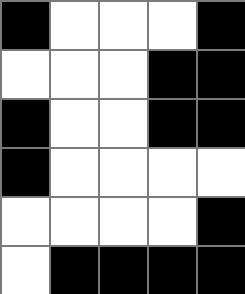[["black", "white", "white", "white", "black"], ["white", "white", "white", "black", "black"], ["black", "white", "white", "black", "black"], ["black", "white", "white", "white", "white"], ["white", "white", "white", "white", "black"], ["white", "black", "black", "black", "black"]]